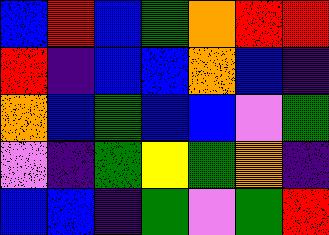[["blue", "red", "blue", "green", "orange", "red", "red"], ["red", "indigo", "blue", "blue", "orange", "blue", "indigo"], ["orange", "blue", "green", "blue", "blue", "violet", "green"], ["violet", "indigo", "green", "yellow", "green", "orange", "indigo"], ["blue", "blue", "indigo", "green", "violet", "green", "red"]]